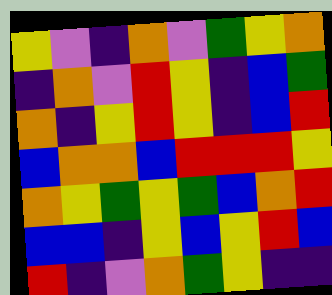[["yellow", "violet", "indigo", "orange", "violet", "green", "yellow", "orange"], ["indigo", "orange", "violet", "red", "yellow", "indigo", "blue", "green"], ["orange", "indigo", "yellow", "red", "yellow", "indigo", "blue", "red"], ["blue", "orange", "orange", "blue", "red", "red", "red", "yellow"], ["orange", "yellow", "green", "yellow", "green", "blue", "orange", "red"], ["blue", "blue", "indigo", "yellow", "blue", "yellow", "red", "blue"], ["red", "indigo", "violet", "orange", "green", "yellow", "indigo", "indigo"]]